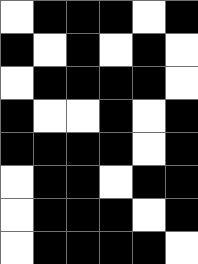[["white", "black", "black", "black", "white", "black"], ["black", "white", "black", "white", "black", "white"], ["white", "black", "black", "black", "black", "white"], ["black", "white", "white", "black", "white", "black"], ["black", "black", "black", "black", "white", "black"], ["white", "black", "black", "white", "black", "black"], ["white", "black", "black", "black", "white", "black"], ["white", "black", "black", "black", "black", "white"]]